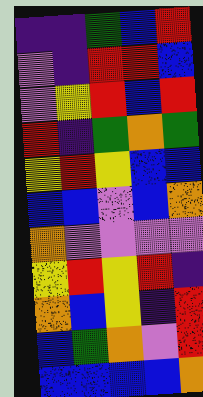[["indigo", "indigo", "green", "blue", "red"], ["violet", "indigo", "red", "red", "blue"], ["violet", "yellow", "red", "blue", "red"], ["red", "indigo", "green", "orange", "green"], ["yellow", "red", "yellow", "blue", "blue"], ["blue", "blue", "violet", "blue", "orange"], ["orange", "violet", "violet", "violet", "violet"], ["yellow", "red", "yellow", "red", "indigo"], ["orange", "blue", "yellow", "indigo", "red"], ["blue", "green", "orange", "violet", "red"], ["blue", "blue", "blue", "blue", "orange"]]